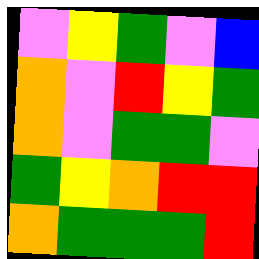[["violet", "yellow", "green", "violet", "blue"], ["orange", "violet", "red", "yellow", "green"], ["orange", "violet", "green", "green", "violet"], ["green", "yellow", "orange", "red", "red"], ["orange", "green", "green", "green", "red"]]